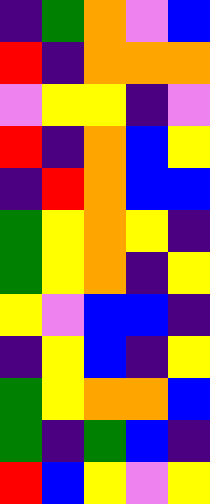[["indigo", "green", "orange", "violet", "blue"], ["red", "indigo", "orange", "orange", "orange"], ["violet", "yellow", "yellow", "indigo", "violet"], ["red", "indigo", "orange", "blue", "yellow"], ["indigo", "red", "orange", "blue", "blue"], ["green", "yellow", "orange", "yellow", "indigo"], ["green", "yellow", "orange", "indigo", "yellow"], ["yellow", "violet", "blue", "blue", "indigo"], ["indigo", "yellow", "blue", "indigo", "yellow"], ["green", "yellow", "orange", "orange", "blue"], ["green", "indigo", "green", "blue", "indigo"], ["red", "blue", "yellow", "violet", "yellow"]]